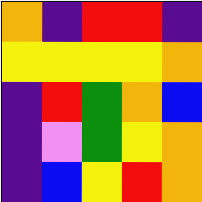[["orange", "indigo", "red", "red", "indigo"], ["yellow", "yellow", "yellow", "yellow", "orange"], ["indigo", "red", "green", "orange", "blue"], ["indigo", "violet", "green", "yellow", "orange"], ["indigo", "blue", "yellow", "red", "orange"]]